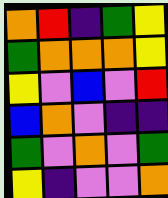[["orange", "red", "indigo", "green", "yellow"], ["green", "orange", "orange", "orange", "yellow"], ["yellow", "violet", "blue", "violet", "red"], ["blue", "orange", "violet", "indigo", "indigo"], ["green", "violet", "orange", "violet", "green"], ["yellow", "indigo", "violet", "violet", "orange"]]